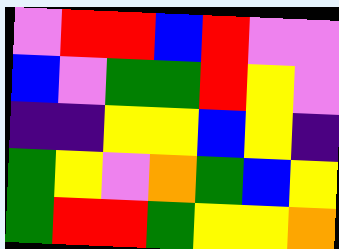[["violet", "red", "red", "blue", "red", "violet", "violet"], ["blue", "violet", "green", "green", "red", "yellow", "violet"], ["indigo", "indigo", "yellow", "yellow", "blue", "yellow", "indigo"], ["green", "yellow", "violet", "orange", "green", "blue", "yellow"], ["green", "red", "red", "green", "yellow", "yellow", "orange"]]